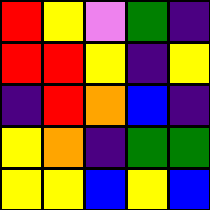[["red", "yellow", "violet", "green", "indigo"], ["red", "red", "yellow", "indigo", "yellow"], ["indigo", "red", "orange", "blue", "indigo"], ["yellow", "orange", "indigo", "green", "green"], ["yellow", "yellow", "blue", "yellow", "blue"]]